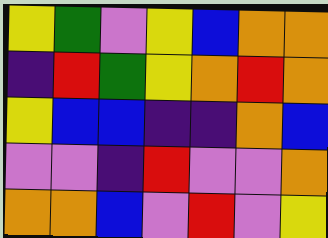[["yellow", "green", "violet", "yellow", "blue", "orange", "orange"], ["indigo", "red", "green", "yellow", "orange", "red", "orange"], ["yellow", "blue", "blue", "indigo", "indigo", "orange", "blue"], ["violet", "violet", "indigo", "red", "violet", "violet", "orange"], ["orange", "orange", "blue", "violet", "red", "violet", "yellow"]]